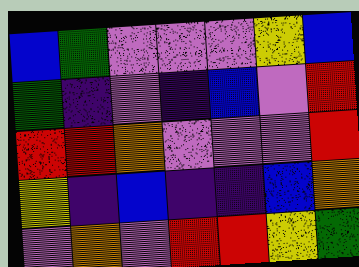[["blue", "green", "violet", "violet", "violet", "yellow", "blue"], ["green", "indigo", "violet", "indigo", "blue", "violet", "red"], ["red", "red", "orange", "violet", "violet", "violet", "red"], ["yellow", "indigo", "blue", "indigo", "indigo", "blue", "orange"], ["violet", "orange", "violet", "red", "red", "yellow", "green"]]